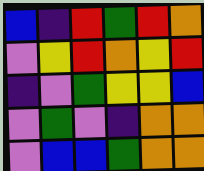[["blue", "indigo", "red", "green", "red", "orange"], ["violet", "yellow", "red", "orange", "yellow", "red"], ["indigo", "violet", "green", "yellow", "yellow", "blue"], ["violet", "green", "violet", "indigo", "orange", "orange"], ["violet", "blue", "blue", "green", "orange", "orange"]]